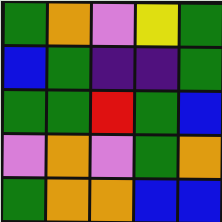[["green", "orange", "violet", "yellow", "green"], ["blue", "green", "indigo", "indigo", "green"], ["green", "green", "red", "green", "blue"], ["violet", "orange", "violet", "green", "orange"], ["green", "orange", "orange", "blue", "blue"]]